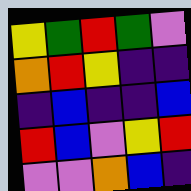[["yellow", "green", "red", "green", "violet"], ["orange", "red", "yellow", "indigo", "indigo"], ["indigo", "blue", "indigo", "indigo", "blue"], ["red", "blue", "violet", "yellow", "red"], ["violet", "violet", "orange", "blue", "indigo"]]